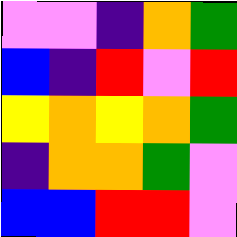[["violet", "violet", "indigo", "orange", "green"], ["blue", "indigo", "red", "violet", "red"], ["yellow", "orange", "yellow", "orange", "green"], ["indigo", "orange", "orange", "green", "violet"], ["blue", "blue", "red", "red", "violet"]]